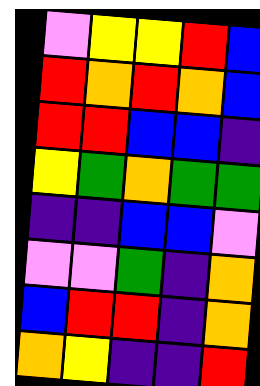[["violet", "yellow", "yellow", "red", "blue"], ["red", "orange", "red", "orange", "blue"], ["red", "red", "blue", "blue", "indigo"], ["yellow", "green", "orange", "green", "green"], ["indigo", "indigo", "blue", "blue", "violet"], ["violet", "violet", "green", "indigo", "orange"], ["blue", "red", "red", "indigo", "orange"], ["orange", "yellow", "indigo", "indigo", "red"]]